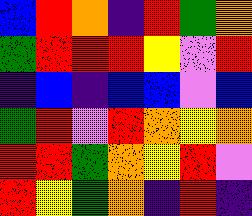[["blue", "red", "orange", "indigo", "red", "green", "orange"], ["green", "red", "red", "red", "yellow", "violet", "red"], ["indigo", "blue", "indigo", "blue", "blue", "violet", "blue"], ["green", "red", "violet", "red", "orange", "yellow", "orange"], ["red", "red", "green", "orange", "yellow", "red", "violet"], ["red", "yellow", "green", "orange", "indigo", "red", "indigo"]]